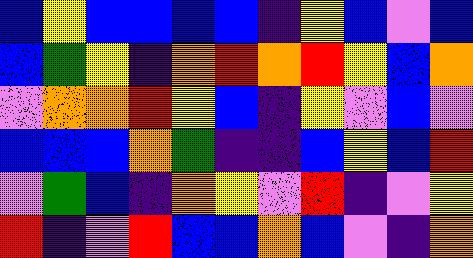[["blue", "yellow", "blue", "blue", "blue", "blue", "indigo", "yellow", "blue", "violet", "blue"], ["blue", "green", "yellow", "indigo", "orange", "red", "orange", "red", "yellow", "blue", "orange"], ["violet", "orange", "orange", "red", "yellow", "blue", "indigo", "yellow", "violet", "blue", "violet"], ["blue", "blue", "blue", "orange", "green", "indigo", "indigo", "blue", "yellow", "blue", "red"], ["violet", "green", "blue", "indigo", "orange", "yellow", "violet", "red", "indigo", "violet", "yellow"], ["red", "indigo", "violet", "red", "blue", "blue", "orange", "blue", "violet", "indigo", "orange"]]